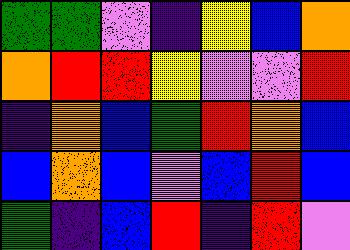[["green", "green", "violet", "indigo", "yellow", "blue", "orange"], ["orange", "red", "red", "yellow", "violet", "violet", "red"], ["indigo", "orange", "blue", "green", "red", "orange", "blue"], ["blue", "orange", "blue", "violet", "blue", "red", "blue"], ["green", "indigo", "blue", "red", "indigo", "red", "violet"]]